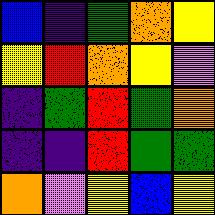[["blue", "indigo", "green", "orange", "yellow"], ["yellow", "red", "orange", "yellow", "violet"], ["indigo", "green", "red", "green", "orange"], ["indigo", "indigo", "red", "green", "green"], ["orange", "violet", "yellow", "blue", "yellow"]]